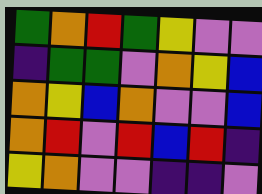[["green", "orange", "red", "green", "yellow", "violet", "violet"], ["indigo", "green", "green", "violet", "orange", "yellow", "blue"], ["orange", "yellow", "blue", "orange", "violet", "violet", "blue"], ["orange", "red", "violet", "red", "blue", "red", "indigo"], ["yellow", "orange", "violet", "violet", "indigo", "indigo", "violet"]]